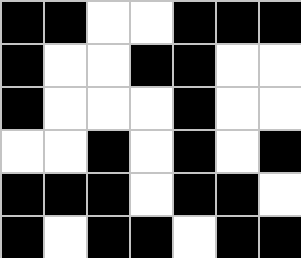[["black", "black", "white", "white", "black", "black", "black"], ["black", "white", "white", "black", "black", "white", "white"], ["black", "white", "white", "white", "black", "white", "white"], ["white", "white", "black", "white", "black", "white", "black"], ["black", "black", "black", "white", "black", "black", "white"], ["black", "white", "black", "black", "white", "black", "black"]]